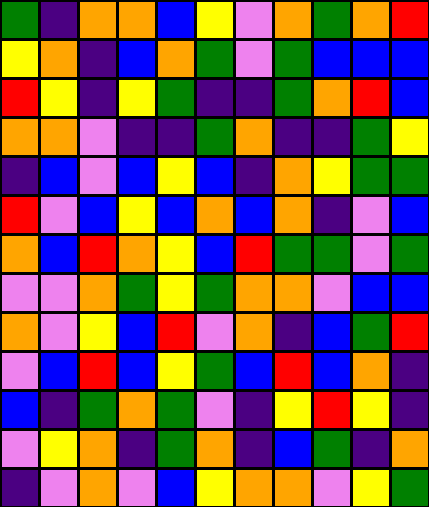[["green", "indigo", "orange", "orange", "blue", "yellow", "violet", "orange", "green", "orange", "red"], ["yellow", "orange", "indigo", "blue", "orange", "green", "violet", "green", "blue", "blue", "blue"], ["red", "yellow", "indigo", "yellow", "green", "indigo", "indigo", "green", "orange", "red", "blue"], ["orange", "orange", "violet", "indigo", "indigo", "green", "orange", "indigo", "indigo", "green", "yellow"], ["indigo", "blue", "violet", "blue", "yellow", "blue", "indigo", "orange", "yellow", "green", "green"], ["red", "violet", "blue", "yellow", "blue", "orange", "blue", "orange", "indigo", "violet", "blue"], ["orange", "blue", "red", "orange", "yellow", "blue", "red", "green", "green", "violet", "green"], ["violet", "violet", "orange", "green", "yellow", "green", "orange", "orange", "violet", "blue", "blue"], ["orange", "violet", "yellow", "blue", "red", "violet", "orange", "indigo", "blue", "green", "red"], ["violet", "blue", "red", "blue", "yellow", "green", "blue", "red", "blue", "orange", "indigo"], ["blue", "indigo", "green", "orange", "green", "violet", "indigo", "yellow", "red", "yellow", "indigo"], ["violet", "yellow", "orange", "indigo", "green", "orange", "indigo", "blue", "green", "indigo", "orange"], ["indigo", "violet", "orange", "violet", "blue", "yellow", "orange", "orange", "violet", "yellow", "green"]]